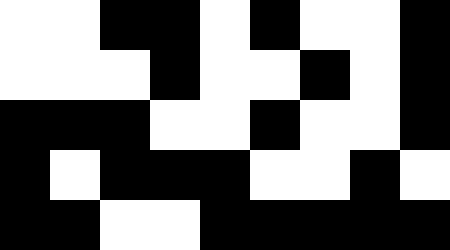[["white", "white", "black", "black", "white", "black", "white", "white", "black"], ["white", "white", "white", "black", "white", "white", "black", "white", "black"], ["black", "black", "black", "white", "white", "black", "white", "white", "black"], ["black", "white", "black", "black", "black", "white", "white", "black", "white"], ["black", "black", "white", "white", "black", "black", "black", "black", "black"]]